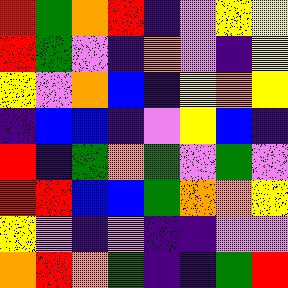[["red", "green", "orange", "red", "indigo", "violet", "yellow", "yellow"], ["red", "green", "violet", "indigo", "orange", "violet", "indigo", "yellow"], ["yellow", "violet", "orange", "blue", "indigo", "yellow", "orange", "yellow"], ["indigo", "blue", "blue", "indigo", "violet", "yellow", "blue", "indigo"], ["red", "indigo", "green", "orange", "green", "violet", "green", "violet"], ["red", "red", "blue", "blue", "green", "orange", "orange", "yellow"], ["yellow", "violet", "indigo", "violet", "indigo", "indigo", "violet", "violet"], ["orange", "red", "orange", "green", "indigo", "indigo", "green", "red"]]